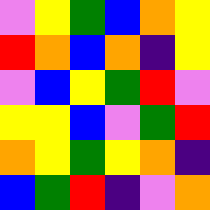[["violet", "yellow", "green", "blue", "orange", "yellow"], ["red", "orange", "blue", "orange", "indigo", "yellow"], ["violet", "blue", "yellow", "green", "red", "violet"], ["yellow", "yellow", "blue", "violet", "green", "red"], ["orange", "yellow", "green", "yellow", "orange", "indigo"], ["blue", "green", "red", "indigo", "violet", "orange"]]